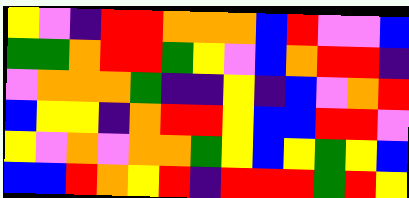[["yellow", "violet", "indigo", "red", "red", "orange", "orange", "orange", "blue", "red", "violet", "violet", "blue"], ["green", "green", "orange", "red", "red", "green", "yellow", "violet", "blue", "orange", "red", "red", "indigo"], ["violet", "orange", "orange", "orange", "green", "indigo", "indigo", "yellow", "indigo", "blue", "violet", "orange", "red"], ["blue", "yellow", "yellow", "indigo", "orange", "red", "red", "yellow", "blue", "blue", "red", "red", "violet"], ["yellow", "violet", "orange", "violet", "orange", "orange", "green", "yellow", "blue", "yellow", "green", "yellow", "blue"], ["blue", "blue", "red", "orange", "yellow", "red", "indigo", "red", "red", "red", "green", "red", "yellow"]]